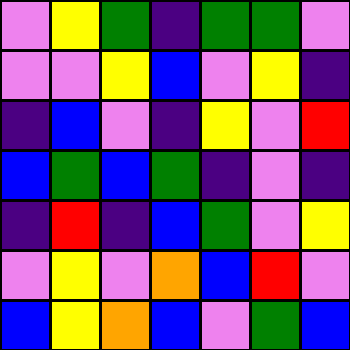[["violet", "yellow", "green", "indigo", "green", "green", "violet"], ["violet", "violet", "yellow", "blue", "violet", "yellow", "indigo"], ["indigo", "blue", "violet", "indigo", "yellow", "violet", "red"], ["blue", "green", "blue", "green", "indigo", "violet", "indigo"], ["indigo", "red", "indigo", "blue", "green", "violet", "yellow"], ["violet", "yellow", "violet", "orange", "blue", "red", "violet"], ["blue", "yellow", "orange", "blue", "violet", "green", "blue"]]